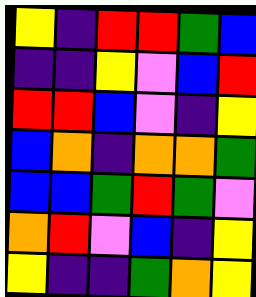[["yellow", "indigo", "red", "red", "green", "blue"], ["indigo", "indigo", "yellow", "violet", "blue", "red"], ["red", "red", "blue", "violet", "indigo", "yellow"], ["blue", "orange", "indigo", "orange", "orange", "green"], ["blue", "blue", "green", "red", "green", "violet"], ["orange", "red", "violet", "blue", "indigo", "yellow"], ["yellow", "indigo", "indigo", "green", "orange", "yellow"]]